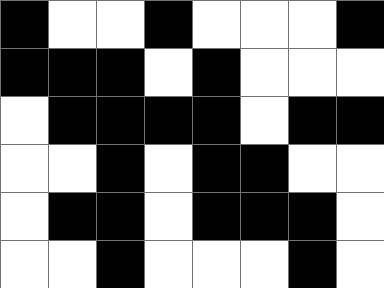[["black", "white", "white", "black", "white", "white", "white", "black"], ["black", "black", "black", "white", "black", "white", "white", "white"], ["white", "black", "black", "black", "black", "white", "black", "black"], ["white", "white", "black", "white", "black", "black", "white", "white"], ["white", "black", "black", "white", "black", "black", "black", "white"], ["white", "white", "black", "white", "white", "white", "black", "white"]]